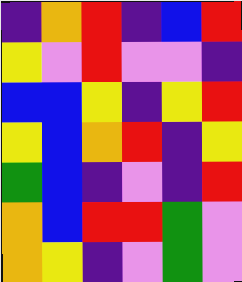[["indigo", "orange", "red", "indigo", "blue", "red"], ["yellow", "violet", "red", "violet", "violet", "indigo"], ["blue", "blue", "yellow", "indigo", "yellow", "red"], ["yellow", "blue", "orange", "red", "indigo", "yellow"], ["green", "blue", "indigo", "violet", "indigo", "red"], ["orange", "blue", "red", "red", "green", "violet"], ["orange", "yellow", "indigo", "violet", "green", "violet"]]